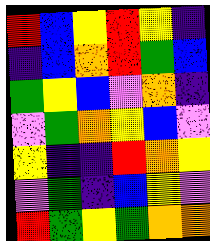[["red", "blue", "yellow", "red", "yellow", "indigo"], ["indigo", "blue", "orange", "red", "green", "blue"], ["green", "yellow", "blue", "violet", "orange", "indigo"], ["violet", "green", "orange", "yellow", "blue", "violet"], ["yellow", "indigo", "indigo", "red", "orange", "yellow"], ["violet", "green", "indigo", "blue", "yellow", "violet"], ["red", "green", "yellow", "green", "orange", "orange"]]